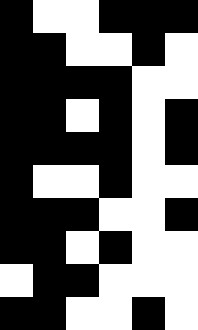[["black", "white", "white", "black", "black", "black"], ["black", "black", "white", "white", "black", "white"], ["black", "black", "black", "black", "white", "white"], ["black", "black", "white", "black", "white", "black"], ["black", "black", "black", "black", "white", "black"], ["black", "white", "white", "black", "white", "white"], ["black", "black", "black", "white", "white", "black"], ["black", "black", "white", "black", "white", "white"], ["white", "black", "black", "white", "white", "white"], ["black", "black", "white", "white", "black", "white"]]